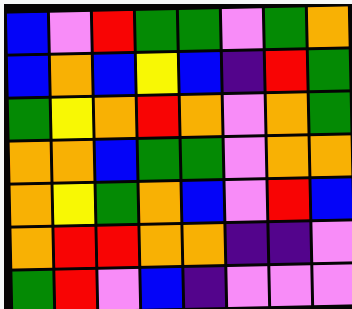[["blue", "violet", "red", "green", "green", "violet", "green", "orange"], ["blue", "orange", "blue", "yellow", "blue", "indigo", "red", "green"], ["green", "yellow", "orange", "red", "orange", "violet", "orange", "green"], ["orange", "orange", "blue", "green", "green", "violet", "orange", "orange"], ["orange", "yellow", "green", "orange", "blue", "violet", "red", "blue"], ["orange", "red", "red", "orange", "orange", "indigo", "indigo", "violet"], ["green", "red", "violet", "blue", "indigo", "violet", "violet", "violet"]]